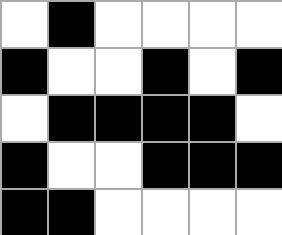[["white", "black", "white", "white", "white", "white"], ["black", "white", "white", "black", "white", "black"], ["white", "black", "black", "black", "black", "white"], ["black", "white", "white", "black", "black", "black"], ["black", "black", "white", "white", "white", "white"]]